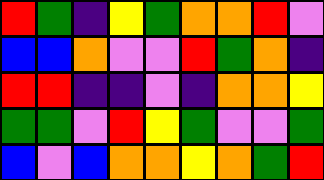[["red", "green", "indigo", "yellow", "green", "orange", "orange", "red", "violet"], ["blue", "blue", "orange", "violet", "violet", "red", "green", "orange", "indigo"], ["red", "red", "indigo", "indigo", "violet", "indigo", "orange", "orange", "yellow"], ["green", "green", "violet", "red", "yellow", "green", "violet", "violet", "green"], ["blue", "violet", "blue", "orange", "orange", "yellow", "orange", "green", "red"]]